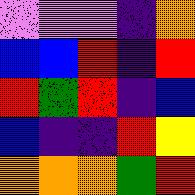[["violet", "violet", "violet", "indigo", "orange"], ["blue", "blue", "red", "indigo", "red"], ["red", "green", "red", "indigo", "blue"], ["blue", "indigo", "indigo", "red", "yellow"], ["orange", "orange", "orange", "green", "red"]]